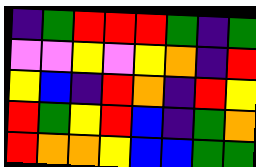[["indigo", "green", "red", "red", "red", "green", "indigo", "green"], ["violet", "violet", "yellow", "violet", "yellow", "orange", "indigo", "red"], ["yellow", "blue", "indigo", "red", "orange", "indigo", "red", "yellow"], ["red", "green", "yellow", "red", "blue", "indigo", "green", "orange"], ["red", "orange", "orange", "yellow", "blue", "blue", "green", "green"]]